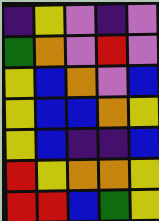[["indigo", "yellow", "violet", "indigo", "violet"], ["green", "orange", "violet", "red", "violet"], ["yellow", "blue", "orange", "violet", "blue"], ["yellow", "blue", "blue", "orange", "yellow"], ["yellow", "blue", "indigo", "indigo", "blue"], ["red", "yellow", "orange", "orange", "yellow"], ["red", "red", "blue", "green", "yellow"]]